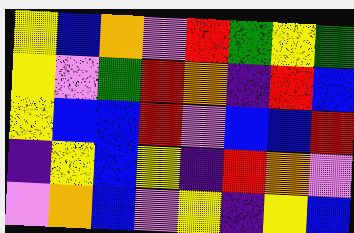[["yellow", "blue", "orange", "violet", "red", "green", "yellow", "green"], ["yellow", "violet", "green", "red", "orange", "indigo", "red", "blue"], ["yellow", "blue", "blue", "red", "violet", "blue", "blue", "red"], ["indigo", "yellow", "blue", "yellow", "indigo", "red", "orange", "violet"], ["violet", "orange", "blue", "violet", "yellow", "indigo", "yellow", "blue"]]